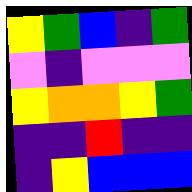[["yellow", "green", "blue", "indigo", "green"], ["violet", "indigo", "violet", "violet", "violet"], ["yellow", "orange", "orange", "yellow", "green"], ["indigo", "indigo", "red", "indigo", "indigo"], ["indigo", "yellow", "blue", "blue", "blue"]]